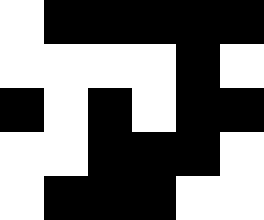[["white", "black", "black", "black", "black", "black"], ["white", "white", "white", "white", "black", "white"], ["black", "white", "black", "white", "black", "black"], ["white", "white", "black", "black", "black", "white"], ["white", "black", "black", "black", "white", "white"]]